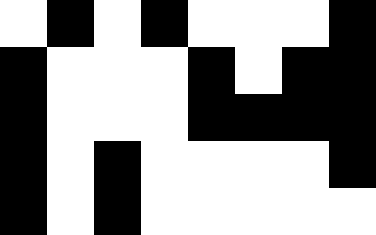[["white", "black", "white", "black", "white", "white", "white", "black"], ["black", "white", "white", "white", "black", "white", "black", "black"], ["black", "white", "white", "white", "black", "black", "black", "black"], ["black", "white", "black", "white", "white", "white", "white", "black"], ["black", "white", "black", "white", "white", "white", "white", "white"]]